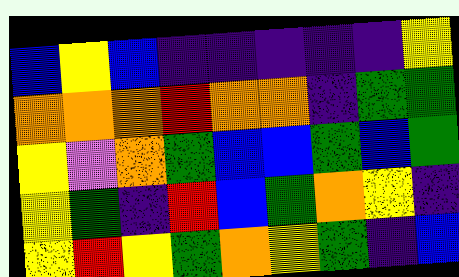[["blue", "yellow", "blue", "indigo", "indigo", "indigo", "indigo", "indigo", "yellow"], ["orange", "orange", "orange", "red", "orange", "orange", "indigo", "green", "green"], ["yellow", "violet", "orange", "green", "blue", "blue", "green", "blue", "green"], ["yellow", "green", "indigo", "red", "blue", "green", "orange", "yellow", "indigo"], ["yellow", "red", "yellow", "green", "orange", "yellow", "green", "indigo", "blue"]]